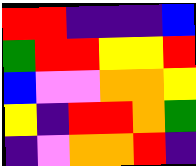[["red", "red", "indigo", "indigo", "indigo", "blue"], ["green", "red", "red", "yellow", "yellow", "red"], ["blue", "violet", "violet", "orange", "orange", "yellow"], ["yellow", "indigo", "red", "red", "orange", "green"], ["indigo", "violet", "orange", "orange", "red", "indigo"]]